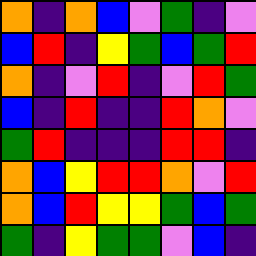[["orange", "indigo", "orange", "blue", "violet", "green", "indigo", "violet"], ["blue", "red", "indigo", "yellow", "green", "blue", "green", "red"], ["orange", "indigo", "violet", "red", "indigo", "violet", "red", "green"], ["blue", "indigo", "red", "indigo", "indigo", "red", "orange", "violet"], ["green", "red", "indigo", "indigo", "indigo", "red", "red", "indigo"], ["orange", "blue", "yellow", "red", "red", "orange", "violet", "red"], ["orange", "blue", "red", "yellow", "yellow", "green", "blue", "green"], ["green", "indigo", "yellow", "green", "green", "violet", "blue", "indigo"]]